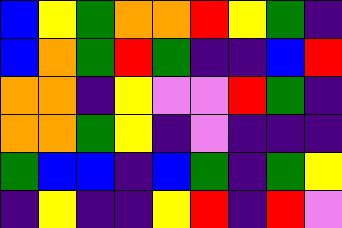[["blue", "yellow", "green", "orange", "orange", "red", "yellow", "green", "indigo"], ["blue", "orange", "green", "red", "green", "indigo", "indigo", "blue", "red"], ["orange", "orange", "indigo", "yellow", "violet", "violet", "red", "green", "indigo"], ["orange", "orange", "green", "yellow", "indigo", "violet", "indigo", "indigo", "indigo"], ["green", "blue", "blue", "indigo", "blue", "green", "indigo", "green", "yellow"], ["indigo", "yellow", "indigo", "indigo", "yellow", "red", "indigo", "red", "violet"]]